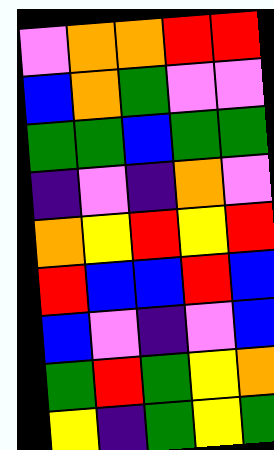[["violet", "orange", "orange", "red", "red"], ["blue", "orange", "green", "violet", "violet"], ["green", "green", "blue", "green", "green"], ["indigo", "violet", "indigo", "orange", "violet"], ["orange", "yellow", "red", "yellow", "red"], ["red", "blue", "blue", "red", "blue"], ["blue", "violet", "indigo", "violet", "blue"], ["green", "red", "green", "yellow", "orange"], ["yellow", "indigo", "green", "yellow", "green"]]